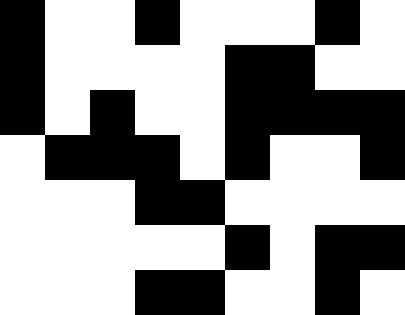[["black", "white", "white", "black", "white", "white", "white", "black", "white"], ["black", "white", "white", "white", "white", "black", "black", "white", "white"], ["black", "white", "black", "white", "white", "black", "black", "black", "black"], ["white", "black", "black", "black", "white", "black", "white", "white", "black"], ["white", "white", "white", "black", "black", "white", "white", "white", "white"], ["white", "white", "white", "white", "white", "black", "white", "black", "black"], ["white", "white", "white", "black", "black", "white", "white", "black", "white"]]